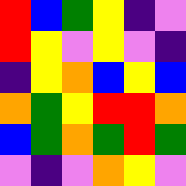[["red", "blue", "green", "yellow", "indigo", "violet"], ["red", "yellow", "violet", "yellow", "violet", "indigo"], ["indigo", "yellow", "orange", "blue", "yellow", "blue"], ["orange", "green", "yellow", "red", "red", "orange"], ["blue", "green", "orange", "green", "red", "green"], ["violet", "indigo", "violet", "orange", "yellow", "violet"]]